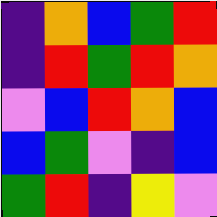[["indigo", "orange", "blue", "green", "red"], ["indigo", "red", "green", "red", "orange"], ["violet", "blue", "red", "orange", "blue"], ["blue", "green", "violet", "indigo", "blue"], ["green", "red", "indigo", "yellow", "violet"]]